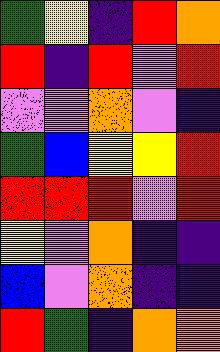[["green", "yellow", "indigo", "red", "orange"], ["red", "indigo", "red", "violet", "red"], ["violet", "violet", "orange", "violet", "indigo"], ["green", "blue", "yellow", "yellow", "red"], ["red", "red", "red", "violet", "red"], ["yellow", "violet", "orange", "indigo", "indigo"], ["blue", "violet", "orange", "indigo", "indigo"], ["red", "green", "indigo", "orange", "orange"]]